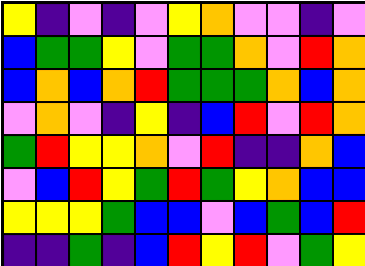[["yellow", "indigo", "violet", "indigo", "violet", "yellow", "orange", "violet", "violet", "indigo", "violet"], ["blue", "green", "green", "yellow", "violet", "green", "green", "orange", "violet", "red", "orange"], ["blue", "orange", "blue", "orange", "red", "green", "green", "green", "orange", "blue", "orange"], ["violet", "orange", "violet", "indigo", "yellow", "indigo", "blue", "red", "violet", "red", "orange"], ["green", "red", "yellow", "yellow", "orange", "violet", "red", "indigo", "indigo", "orange", "blue"], ["violet", "blue", "red", "yellow", "green", "red", "green", "yellow", "orange", "blue", "blue"], ["yellow", "yellow", "yellow", "green", "blue", "blue", "violet", "blue", "green", "blue", "red"], ["indigo", "indigo", "green", "indigo", "blue", "red", "yellow", "red", "violet", "green", "yellow"]]